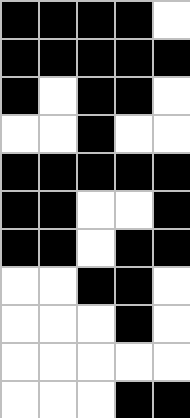[["black", "black", "black", "black", "white"], ["black", "black", "black", "black", "black"], ["black", "white", "black", "black", "white"], ["white", "white", "black", "white", "white"], ["black", "black", "black", "black", "black"], ["black", "black", "white", "white", "black"], ["black", "black", "white", "black", "black"], ["white", "white", "black", "black", "white"], ["white", "white", "white", "black", "white"], ["white", "white", "white", "white", "white"], ["white", "white", "white", "black", "black"]]